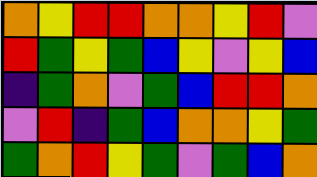[["orange", "yellow", "red", "red", "orange", "orange", "yellow", "red", "violet"], ["red", "green", "yellow", "green", "blue", "yellow", "violet", "yellow", "blue"], ["indigo", "green", "orange", "violet", "green", "blue", "red", "red", "orange"], ["violet", "red", "indigo", "green", "blue", "orange", "orange", "yellow", "green"], ["green", "orange", "red", "yellow", "green", "violet", "green", "blue", "orange"]]